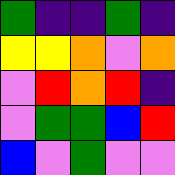[["green", "indigo", "indigo", "green", "indigo"], ["yellow", "yellow", "orange", "violet", "orange"], ["violet", "red", "orange", "red", "indigo"], ["violet", "green", "green", "blue", "red"], ["blue", "violet", "green", "violet", "violet"]]